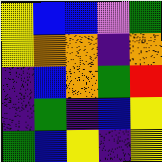[["yellow", "blue", "blue", "violet", "green"], ["yellow", "orange", "orange", "indigo", "orange"], ["indigo", "blue", "orange", "green", "red"], ["indigo", "green", "indigo", "blue", "yellow"], ["green", "blue", "yellow", "indigo", "yellow"]]